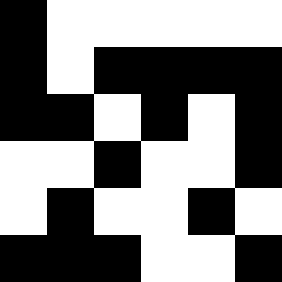[["black", "white", "white", "white", "white", "white"], ["black", "white", "black", "black", "black", "black"], ["black", "black", "white", "black", "white", "black"], ["white", "white", "black", "white", "white", "black"], ["white", "black", "white", "white", "black", "white"], ["black", "black", "black", "white", "white", "black"]]